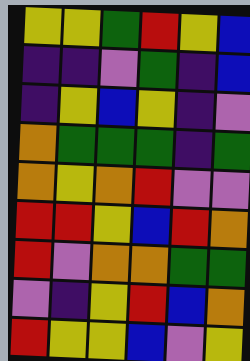[["yellow", "yellow", "green", "red", "yellow", "blue"], ["indigo", "indigo", "violet", "green", "indigo", "blue"], ["indigo", "yellow", "blue", "yellow", "indigo", "violet"], ["orange", "green", "green", "green", "indigo", "green"], ["orange", "yellow", "orange", "red", "violet", "violet"], ["red", "red", "yellow", "blue", "red", "orange"], ["red", "violet", "orange", "orange", "green", "green"], ["violet", "indigo", "yellow", "red", "blue", "orange"], ["red", "yellow", "yellow", "blue", "violet", "yellow"]]